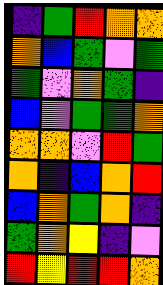[["indigo", "green", "red", "orange", "orange"], ["orange", "blue", "green", "violet", "green"], ["green", "violet", "orange", "green", "indigo"], ["blue", "violet", "green", "green", "orange"], ["orange", "orange", "violet", "red", "green"], ["orange", "indigo", "blue", "orange", "red"], ["blue", "orange", "green", "orange", "indigo"], ["green", "orange", "yellow", "indigo", "violet"], ["red", "yellow", "red", "red", "orange"]]